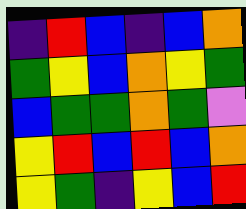[["indigo", "red", "blue", "indigo", "blue", "orange"], ["green", "yellow", "blue", "orange", "yellow", "green"], ["blue", "green", "green", "orange", "green", "violet"], ["yellow", "red", "blue", "red", "blue", "orange"], ["yellow", "green", "indigo", "yellow", "blue", "red"]]